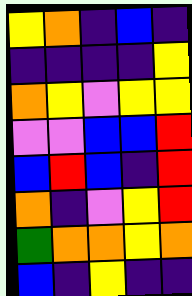[["yellow", "orange", "indigo", "blue", "indigo"], ["indigo", "indigo", "indigo", "indigo", "yellow"], ["orange", "yellow", "violet", "yellow", "yellow"], ["violet", "violet", "blue", "blue", "red"], ["blue", "red", "blue", "indigo", "red"], ["orange", "indigo", "violet", "yellow", "red"], ["green", "orange", "orange", "yellow", "orange"], ["blue", "indigo", "yellow", "indigo", "indigo"]]